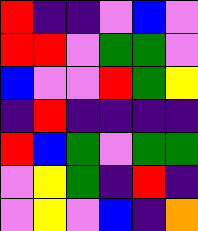[["red", "indigo", "indigo", "violet", "blue", "violet"], ["red", "red", "violet", "green", "green", "violet"], ["blue", "violet", "violet", "red", "green", "yellow"], ["indigo", "red", "indigo", "indigo", "indigo", "indigo"], ["red", "blue", "green", "violet", "green", "green"], ["violet", "yellow", "green", "indigo", "red", "indigo"], ["violet", "yellow", "violet", "blue", "indigo", "orange"]]